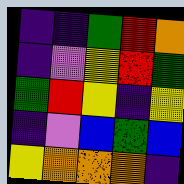[["indigo", "indigo", "green", "red", "orange"], ["indigo", "violet", "yellow", "red", "green"], ["green", "red", "yellow", "indigo", "yellow"], ["indigo", "violet", "blue", "green", "blue"], ["yellow", "orange", "orange", "orange", "indigo"]]